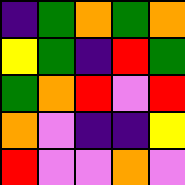[["indigo", "green", "orange", "green", "orange"], ["yellow", "green", "indigo", "red", "green"], ["green", "orange", "red", "violet", "red"], ["orange", "violet", "indigo", "indigo", "yellow"], ["red", "violet", "violet", "orange", "violet"]]